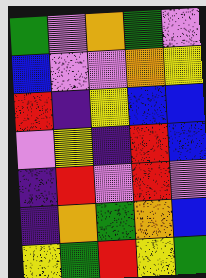[["green", "violet", "orange", "green", "violet"], ["blue", "violet", "violet", "orange", "yellow"], ["red", "indigo", "yellow", "blue", "blue"], ["violet", "yellow", "indigo", "red", "blue"], ["indigo", "red", "violet", "red", "violet"], ["indigo", "orange", "green", "orange", "blue"], ["yellow", "green", "red", "yellow", "green"]]